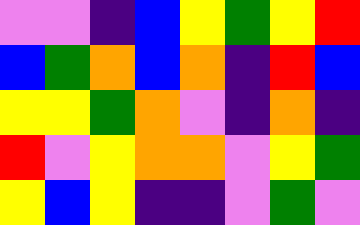[["violet", "violet", "indigo", "blue", "yellow", "green", "yellow", "red"], ["blue", "green", "orange", "blue", "orange", "indigo", "red", "blue"], ["yellow", "yellow", "green", "orange", "violet", "indigo", "orange", "indigo"], ["red", "violet", "yellow", "orange", "orange", "violet", "yellow", "green"], ["yellow", "blue", "yellow", "indigo", "indigo", "violet", "green", "violet"]]